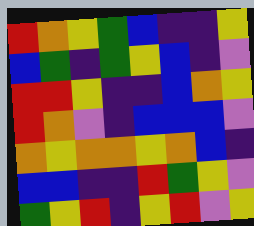[["red", "orange", "yellow", "green", "blue", "indigo", "indigo", "yellow"], ["blue", "green", "indigo", "green", "yellow", "blue", "indigo", "violet"], ["red", "red", "yellow", "indigo", "indigo", "blue", "orange", "yellow"], ["red", "orange", "violet", "indigo", "blue", "blue", "blue", "violet"], ["orange", "yellow", "orange", "orange", "yellow", "orange", "blue", "indigo"], ["blue", "blue", "indigo", "indigo", "red", "green", "yellow", "violet"], ["green", "yellow", "red", "indigo", "yellow", "red", "violet", "yellow"]]